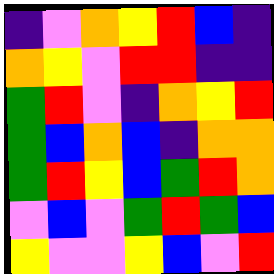[["indigo", "violet", "orange", "yellow", "red", "blue", "indigo"], ["orange", "yellow", "violet", "red", "red", "indigo", "indigo"], ["green", "red", "violet", "indigo", "orange", "yellow", "red"], ["green", "blue", "orange", "blue", "indigo", "orange", "orange"], ["green", "red", "yellow", "blue", "green", "red", "orange"], ["violet", "blue", "violet", "green", "red", "green", "blue"], ["yellow", "violet", "violet", "yellow", "blue", "violet", "red"]]